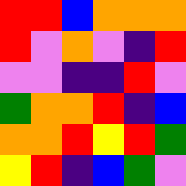[["red", "red", "blue", "orange", "orange", "orange"], ["red", "violet", "orange", "violet", "indigo", "red"], ["violet", "violet", "indigo", "indigo", "red", "violet"], ["green", "orange", "orange", "red", "indigo", "blue"], ["orange", "orange", "red", "yellow", "red", "green"], ["yellow", "red", "indigo", "blue", "green", "violet"]]